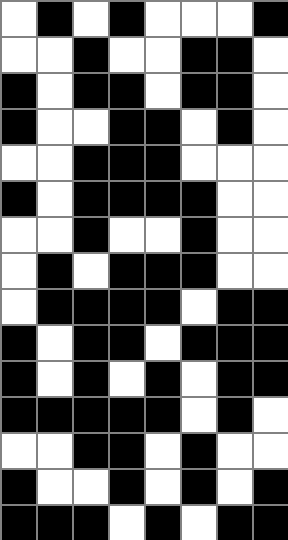[["white", "black", "white", "black", "white", "white", "white", "black"], ["white", "white", "black", "white", "white", "black", "black", "white"], ["black", "white", "black", "black", "white", "black", "black", "white"], ["black", "white", "white", "black", "black", "white", "black", "white"], ["white", "white", "black", "black", "black", "white", "white", "white"], ["black", "white", "black", "black", "black", "black", "white", "white"], ["white", "white", "black", "white", "white", "black", "white", "white"], ["white", "black", "white", "black", "black", "black", "white", "white"], ["white", "black", "black", "black", "black", "white", "black", "black"], ["black", "white", "black", "black", "white", "black", "black", "black"], ["black", "white", "black", "white", "black", "white", "black", "black"], ["black", "black", "black", "black", "black", "white", "black", "white"], ["white", "white", "black", "black", "white", "black", "white", "white"], ["black", "white", "white", "black", "white", "black", "white", "black"], ["black", "black", "black", "white", "black", "white", "black", "black"]]